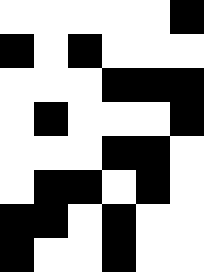[["white", "white", "white", "white", "white", "black"], ["black", "white", "black", "white", "white", "white"], ["white", "white", "white", "black", "black", "black"], ["white", "black", "white", "white", "white", "black"], ["white", "white", "white", "black", "black", "white"], ["white", "black", "black", "white", "black", "white"], ["black", "black", "white", "black", "white", "white"], ["black", "white", "white", "black", "white", "white"]]